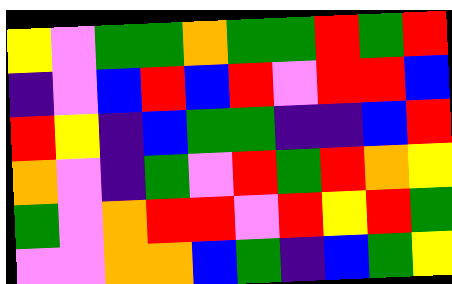[["yellow", "violet", "green", "green", "orange", "green", "green", "red", "green", "red"], ["indigo", "violet", "blue", "red", "blue", "red", "violet", "red", "red", "blue"], ["red", "yellow", "indigo", "blue", "green", "green", "indigo", "indigo", "blue", "red"], ["orange", "violet", "indigo", "green", "violet", "red", "green", "red", "orange", "yellow"], ["green", "violet", "orange", "red", "red", "violet", "red", "yellow", "red", "green"], ["violet", "violet", "orange", "orange", "blue", "green", "indigo", "blue", "green", "yellow"]]